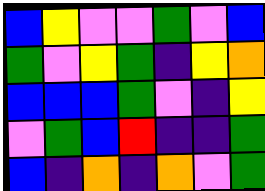[["blue", "yellow", "violet", "violet", "green", "violet", "blue"], ["green", "violet", "yellow", "green", "indigo", "yellow", "orange"], ["blue", "blue", "blue", "green", "violet", "indigo", "yellow"], ["violet", "green", "blue", "red", "indigo", "indigo", "green"], ["blue", "indigo", "orange", "indigo", "orange", "violet", "green"]]